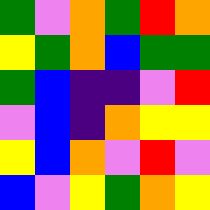[["green", "violet", "orange", "green", "red", "orange"], ["yellow", "green", "orange", "blue", "green", "green"], ["green", "blue", "indigo", "indigo", "violet", "red"], ["violet", "blue", "indigo", "orange", "yellow", "yellow"], ["yellow", "blue", "orange", "violet", "red", "violet"], ["blue", "violet", "yellow", "green", "orange", "yellow"]]